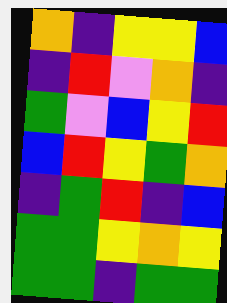[["orange", "indigo", "yellow", "yellow", "blue"], ["indigo", "red", "violet", "orange", "indigo"], ["green", "violet", "blue", "yellow", "red"], ["blue", "red", "yellow", "green", "orange"], ["indigo", "green", "red", "indigo", "blue"], ["green", "green", "yellow", "orange", "yellow"], ["green", "green", "indigo", "green", "green"]]